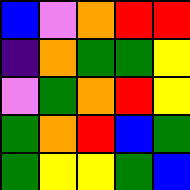[["blue", "violet", "orange", "red", "red"], ["indigo", "orange", "green", "green", "yellow"], ["violet", "green", "orange", "red", "yellow"], ["green", "orange", "red", "blue", "green"], ["green", "yellow", "yellow", "green", "blue"]]